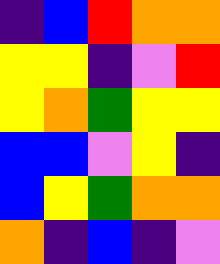[["indigo", "blue", "red", "orange", "orange"], ["yellow", "yellow", "indigo", "violet", "red"], ["yellow", "orange", "green", "yellow", "yellow"], ["blue", "blue", "violet", "yellow", "indigo"], ["blue", "yellow", "green", "orange", "orange"], ["orange", "indigo", "blue", "indigo", "violet"]]